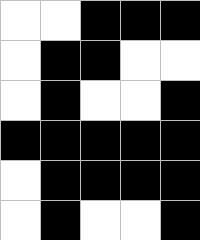[["white", "white", "black", "black", "black"], ["white", "black", "black", "white", "white"], ["white", "black", "white", "white", "black"], ["black", "black", "black", "black", "black"], ["white", "black", "black", "black", "black"], ["white", "black", "white", "white", "black"]]